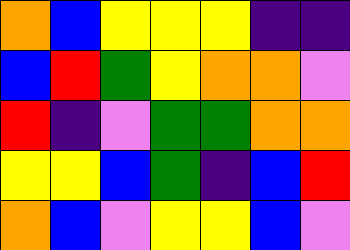[["orange", "blue", "yellow", "yellow", "yellow", "indigo", "indigo"], ["blue", "red", "green", "yellow", "orange", "orange", "violet"], ["red", "indigo", "violet", "green", "green", "orange", "orange"], ["yellow", "yellow", "blue", "green", "indigo", "blue", "red"], ["orange", "blue", "violet", "yellow", "yellow", "blue", "violet"]]